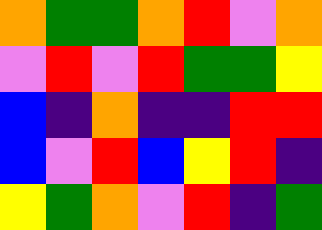[["orange", "green", "green", "orange", "red", "violet", "orange"], ["violet", "red", "violet", "red", "green", "green", "yellow"], ["blue", "indigo", "orange", "indigo", "indigo", "red", "red"], ["blue", "violet", "red", "blue", "yellow", "red", "indigo"], ["yellow", "green", "orange", "violet", "red", "indigo", "green"]]